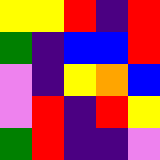[["yellow", "yellow", "red", "indigo", "red"], ["green", "indigo", "blue", "blue", "red"], ["violet", "indigo", "yellow", "orange", "blue"], ["violet", "red", "indigo", "red", "yellow"], ["green", "red", "indigo", "indigo", "violet"]]